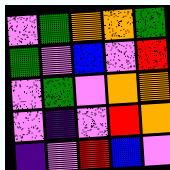[["violet", "green", "orange", "orange", "green"], ["green", "violet", "blue", "violet", "red"], ["violet", "green", "violet", "orange", "orange"], ["violet", "indigo", "violet", "red", "orange"], ["indigo", "violet", "red", "blue", "violet"]]